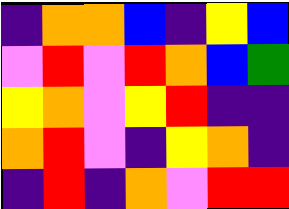[["indigo", "orange", "orange", "blue", "indigo", "yellow", "blue"], ["violet", "red", "violet", "red", "orange", "blue", "green"], ["yellow", "orange", "violet", "yellow", "red", "indigo", "indigo"], ["orange", "red", "violet", "indigo", "yellow", "orange", "indigo"], ["indigo", "red", "indigo", "orange", "violet", "red", "red"]]